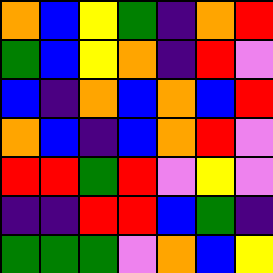[["orange", "blue", "yellow", "green", "indigo", "orange", "red"], ["green", "blue", "yellow", "orange", "indigo", "red", "violet"], ["blue", "indigo", "orange", "blue", "orange", "blue", "red"], ["orange", "blue", "indigo", "blue", "orange", "red", "violet"], ["red", "red", "green", "red", "violet", "yellow", "violet"], ["indigo", "indigo", "red", "red", "blue", "green", "indigo"], ["green", "green", "green", "violet", "orange", "blue", "yellow"]]